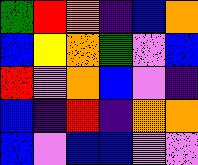[["green", "red", "orange", "indigo", "blue", "orange"], ["blue", "yellow", "orange", "green", "violet", "blue"], ["red", "violet", "orange", "blue", "violet", "indigo"], ["blue", "indigo", "red", "indigo", "orange", "orange"], ["blue", "violet", "blue", "blue", "violet", "violet"]]